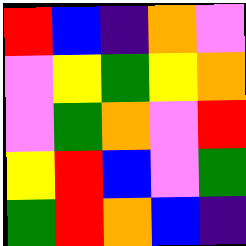[["red", "blue", "indigo", "orange", "violet"], ["violet", "yellow", "green", "yellow", "orange"], ["violet", "green", "orange", "violet", "red"], ["yellow", "red", "blue", "violet", "green"], ["green", "red", "orange", "blue", "indigo"]]